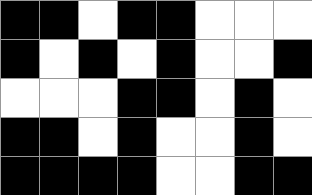[["black", "black", "white", "black", "black", "white", "white", "white"], ["black", "white", "black", "white", "black", "white", "white", "black"], ["white", "white", "white", "black", "black", "white", "black", "white"], ["black", "black", "white", "black", "white", "white", "black", "white"], ["black", "black", "black", "black", "white", "white", "black", "black"]]